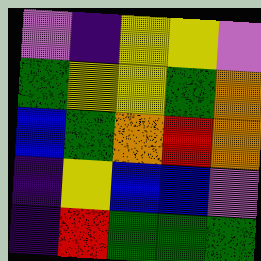[["violet", "indigo", "yellow", "yellow", "violet"], ["green", "yellow", "yellow", "green", "orange"], ["blue", "green", "orange", "red", "orange"], ["indigo", "yellow", "blue", "blue", "violet"], ["indigo", "red", "green", "green", "green"]]